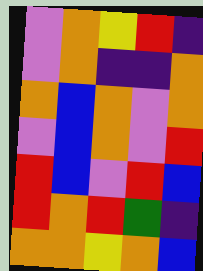[["violet", "orange", "yellow", "red", "indigo"], ["violet", "orange", "indigo", "indigo", "orange"], ["orange", "blue", "orange", "violet", "orange"], ["violet", "blue", "orange", "violet", "red"], ["red", "blue", "violet", "red", "blue"], ["red", "orange", "red", "green", "indigo"], ["orange", "orange", "yellow", "orange", "blue"]]